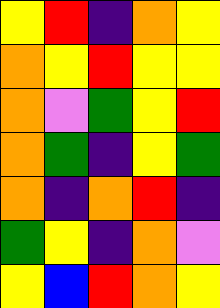[["yellow", "red", "indigo", "orange", "yellow"], ["orange", "yellow", "red", "yellow", "yellow"], ["orange", "violet", "green", "yellow", "red"], ["orange", "green", "indigo", "yellow", "green"], ["orange", "indigo", "orange", "red", "indigo"], ["green", "yellow", "indigo", "orange", "violet"], ["yellow", "blue", "red", "orange", "yellow"]]